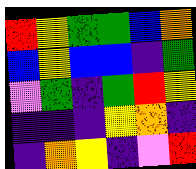[["red", "yellow", "green", "green", "blue", "orange"], ["blue", "yellow", "blue", "blue", "indigo", "green"], ["violet", "green", "indigo", "green", "red", "yellow"], ["indigo", "indigo", "indigo", "yellow", "orange", "indigo"], ["indigo", "orange", "yellow", "indigo", "violet", "red"]]